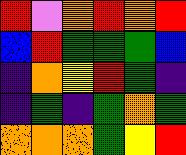[["red", "violet", "orange", "red", "orange", "red"], ["blue", "red", "green", "green", "green", "blue"], ["indigo", "orange", "yellow", "red", "green", "indigo"], ["indigo", "green", "indigo", "green", "orange", "green"], ["orange", "orange", "orange", "green", "yellow", "red"]]